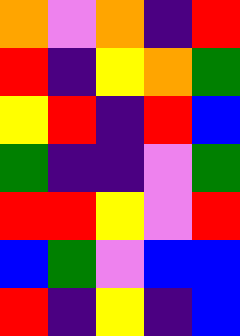[["orange", "violet", "orange", "indigo", "red"], ["red", "indigo", "yellow", "orange", "green"], ["yellow", "red", "indigo", "red", "blue"], ["green", "indigo", "indigo", "violet", "green"], ["red", "red", "yellow", "violet", "red"], ["blue", "green", "violet", "blue", "blue"], ["red", "indigo", "yellow", "indigo", "blue"]]